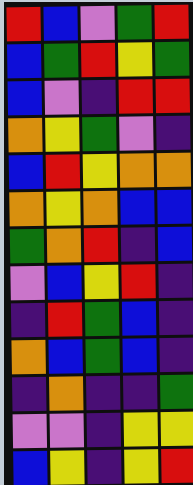[["red", "blue", "violet", "green", "red"], ["blue", "green", "red", "yellow", "green"], ["blue", "violet", "indigo", "red", "red"], ["orange", "yellow", "green", "violet", "indigo"], ["blue", "red", "yellow", "orange", "orange"], ["orange", "yellow", "orange", "blue", "blue"], ["green", "orange", "red", "indigo", "blue"], ["violet", "blue", "yellow", "red", "indigo"], ["indigo", "red", "green", "blue", "indigo"], ["orange", "blue", "green", "blue", "indigo"], ["indigo", "orange", "indigo", "indigo", "green"], ["violet", "violet", "indigo", "yellow", "yellow"], ["blue", "yellow", "indigo", "yellow", "red"]]